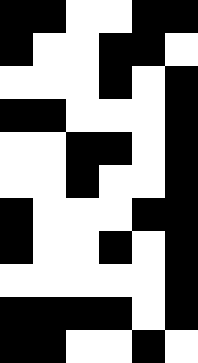[["black", "black", "white", "white", "black", "black"], ["black", "white", "white", "black", "black", "white"], ["white", "white", "white", "black", "white", "black"], ["black", "black", "white", "white", "white", "black"], ["white", "white", "black", "black", "white", "black"], ["white", "white", "black", "white", "white", "black"], ["black", "white", "white", "white", "black", "black"], ["black", "white", "white", "black", "white", "black"], ["white", "white", "white", "white", "white", "black"], ["black", "black", "black", "black", "white", "black"], ["black", "black", "white", "white", "black", "white"]]